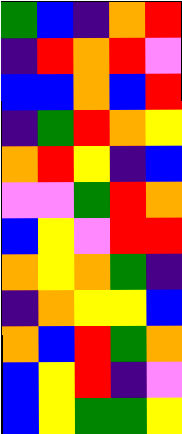[["green", "blue", "indigo", "orange", "red"], ["indigo", "red", "orange", "red", "violet"], ["blue", "blue", "orange", "blue", "red"], ["indigo", "green", "red", "orange", "yellow"], ["orange", "red", "yellow", "indigo", "blue"], ["violet", "violet", "green", "red", "orange"], ["blue", "yellow", "violet", "red", "red"], ["orange", "yellow", "orange", "green", "indigo"], ["indigo", "orange", "yellow", "yellow", "blue"], ["orange", "blue", "red", "green", "orange"], ["blue", "yellow", "red", "indigo", "violet"], ["blue", "yellow", "green", "green", "yellow"]]